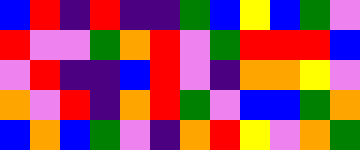[["blue", "red", "indigo", "red", "indigo", "indigo", "green", "blue", "yellow", "blue", "green", "violet"], ["red", "violet", "violet", "green", "orange", "red", "violet", "green", "red", "red", "red", "blue"], ["violet", "red", "indigo", "indigo", "blue", "red", "violet", "indigo", "orange", "orange", "yellow", "violet"], ["orange", "violet", "red", "indigo", "orange", "red", "green", "violet", "blue", "blue", "green", "orange"], ["blue", "orange", "blue", "green", "violet", "indigo", "orange", "red", "yellow", "violet", "orange", "green"]]